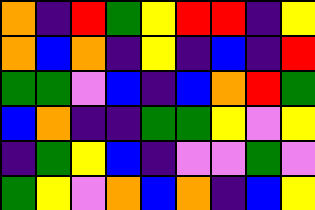[["orange", "indigo", "red", "green", "yellow", "red", "red", "indigo", "yellow"], ["orange", "blue", "orange", "indigo", "yellow", "indigo", "blue", "indigo", "red"], ["green", "green", "violet", "blue", "indigo", "blue", "orange", "red", "green"], ["blue", "orange", "indigo", "indigo", "green", "green", "yellow", "violet", "yellow"], ["indigo", "green", "yellow", "blue", "indigo", "violet", "violet", "green", "violet"], ["green", "yellow", "violet", "orange", "blue", "orange", "indigo", "blue", "yellow"]]